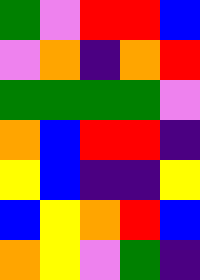[["green", "violet", "red", "red", "blue"], ["violet", "orange", "indigo", "orange", "red"], ["green", "green", "green", "green", "violet"], ["orange", "blue", "red", "red", "indigo"], ["yellow", "blue", "indigo", "indigo", "yellow"], ["blue", "yellow", "orange", "red", "blue"], ["orange", "yellow", "violet", "green", "indigo"]]